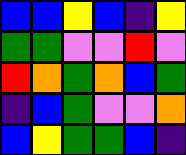[["blue", "blue", "yellow", "blue", "indigo", "yellow"], ["green", "green", "violet", "violet", "red", "violet"], ["red", "orange", "green", "orange", "blue", "green"], ["indigo", "blue", "green", "violet", "violet", "orange"], ["blue", "yellow", "green", "green", "blue", "indigo"]]